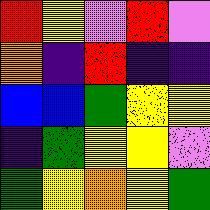[["red", "yellow", "violet", "red", "violet"], ["orange", "indigo", "red", "indigo", "indigo"], ["blue", "blue", "green", "yellow", "yellow"], ["indigo", "green", "yellow", "yellow", "violet"], ["green", "yellow", "orange", "yellow", "green"]]